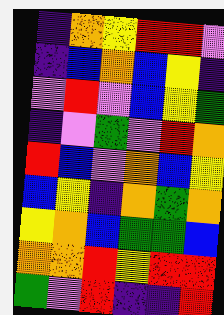[["indigo", "orange", "yellow", "red", "red", "violet"], ["indigo", "blue", "orange", "blue", "yellow", "indigo"], ["violet", "red", "violet", "blue", "yellow", "green"], ["indigo", "violet", "green", "violet", "red", "orange"], ["red", "blue", "violet", "orange", "blue", "yellow"], ["blue", "yellow", "indigo", "orange", "green", "orange"], ["yellow", "orange", "blue", "green", "green", "blue"], ["orange", "orange", "red", "yellow", "red", "red"], ["green", "violet", "red", "indigo", "indigo", "red"]]